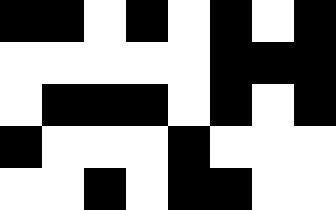[["black", "black", "white", "black", "white", "black", "white", "black"], ["white", "white", "white", "white", "white", "black", "black", "black"], ["white", "black", "black", "black", "white", "black", "white", "black"], ["black", "white", "white", "white", "black", "white", "white", "white"], ["white", "white", "black", "white", "black", "black", "white", "white"]]